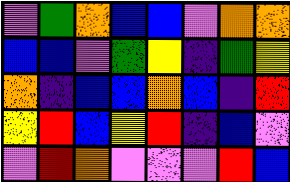[["violet", "green", "orange", "blue", "blue", "violet", "orange", "orange"], ["blue", "blue", "violet", "green", "yellow", "indigo", "green", "yellow"], ["orange", "indigo", "blue", "blue", "orange", "blue", "indigo", "red"], ["yellow", "red", "blue", "yellow", "red", "indigo", "blue", "violet"], ["violet", "red", "orange", "violet", "violet", "violet", "red", "blue"]]